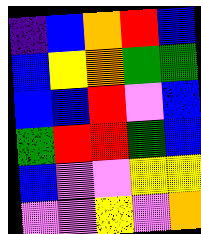[["indigo", "blue", "orange", "red", "blue"], ["blue", "yellow", "orange", "green", "green"], ["blue", "blue", "red", "violet", "blue"], ["green", "red", "red", "green", "blue"], ["blue", "violet", "violet", "yellow", "yellow"], ["violet", "violet", "yellow", "violet", "orange"]]